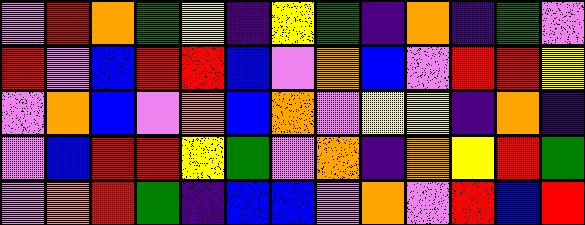[["violet", "red", "orange", "green", "yellow", "indigo", "yellow", "green", "indigo", "orange", "indigo", "green", "violet"], ["red", "violet", "blue", "red", "red", "blue", "violet", "orange", "blue", "violet", "red", "red", "yellow"], ["violet", "orange", "blue", "violet", "orange", "blue", "orange", "violet", "yellow", "yellow", "indigo", "orange", "indigo"], ["violet", "blue", "red", "red", "yellow", "green", "violet", "orange", "indigo", "orange", "yellow", "red", "green"], ["violet", "orange", "red", "green", "indigo", "blue", "blue", "violet", "orange", "violet", "red", "blue", "red"]]